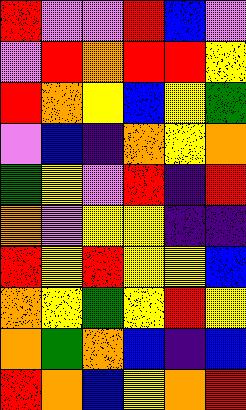[["red", "violet", "violet", "red", "blue", "violet"], ["violet", "red", "orange", "red", "red", "yellow"], ["red", "orange", "yellow", "blue", "yellow", "green"], ["violet", "blue", "indigo", "orange", "yellow", "orange"], ["green", "yellow", "violet", "red", "indigo", "red"], ["orange", "violet", "yellow", "yellow", "indigo", "indigo"], ["red", "yellow", "red", "yellow", "yellow", "blue"], ["orange", "yellow", "green", "yellow", "red", "yellow"], ["orange", "green", "orange", "blue", "indigo", "blue"], ["red", "orange", "blue", "yellow", "orange", "red"]]